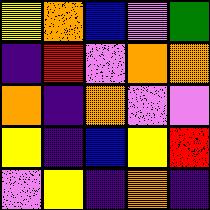[["yellow", "orange", "blue", "violet", "green"], ["indigo", "red", "violet", "orange", "orange"], ["orange", "indigo", "orange", "violet", "violet"], ["yellow", "indigo", "blue", "yellow", "red"], ["violet", "yellow", "indigo", "orange", "indigo"]]